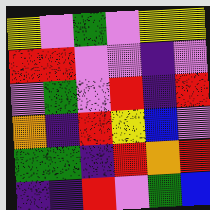[["yellow", "violet", "green", "violet", "yellow", "yellow"], ["red", "red", "violet", "violet", "indigo", "violet"], ["violet", "green", "violet", "red", "indigo", "red"], ["orange", "indigo", "red", "yellow", "blue", "violet"], ["green", "green", "indigo", "red", "orange", "red"], ["indigo", "indigo", "red", "violet", "green", "blue"]]